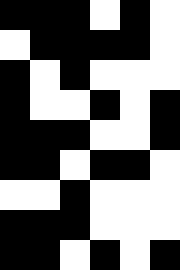[["black", "black", "black", "white", "black", "white"], ["white", "black", "black", "black", "black", "white"], ["black", "white", "black", "white", "white", "white"], ["black", "white", "white", "black", "white", "black"], ["black", "black", "black", "white", "white", "black"], ["black", "black", "white", "black", "black", "white"], ["white", "white", "black", "white", "white", "white"], ["black", "black", "black", "white", "white", "white"], ["black", "black", "white", "black", "white", "black"]]